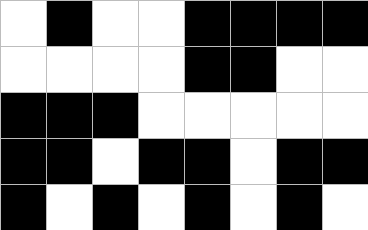[["white", "black", "white", "white", "black", "black", "black", "black"], ["white", "white", "white", "white", "black", "black", "white", "white"], ["black", "black", "black", "white", "white", "white", "white", "white"], ["black", "black", "white", "black", "black", "white", "black", "black"], ["black", "white", "black", "white", "black", "white", "black", "white"]]